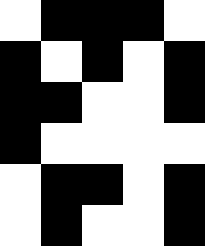[["white", "black", "black", "black", "white"], ["black", "white", "black", "white", "black"], ["black", "black", "white", "white", "black"], ["black", "white", "white", "white", "white"], ["white", "black", "black", "white", "black"], ["white", "black", "white", "white", "black"]]